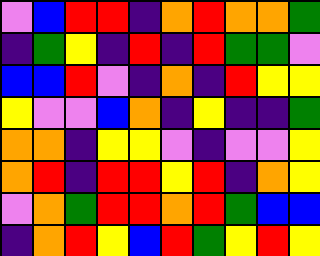[["violet", "blue", "red", "red", "indigo", "orange", "red", "orange", "orange", "green"], ["indigo", "green", "yellow", "indigo", "red", "indigo", "red", "green", "green", "violet"], ["blue", "blue", "red", "violet", "indigo", "orange", "indigo", "red", "yellow", "yellow"], ["yellow", "violet", "violet", "blue", "orange", "indigo", "yellow", "indigo", "indigo", "green"], ["orange", "orange", "indigo", "yellow", "yellow", "violet", "indigo", "violet", "violet", "yellow"], ["orange", "red", "indigo", "red", "red", "yellow", "red", "indigo", "orange", "yellow"], ["violet", "orange", "green", "red", "red", "orange", "red", "green", "blue", "blue"], ["indigo", "orange", "red", "yellow", "blue", "red", "green", "yellow", "red", "yellow"]]